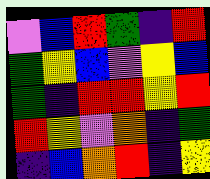[["violet", "blue", "red", "green", "indigo", "red"], ["green", "yellow", "blue", "violet", "yellow", "blue"], ["green", "indigo", "red", "red", "yellow", "red"], ["red", "yellow", "violet", "orange", "indigo", "green"], ["indigo", "blue", "orange", "red", "indigo", "yellow"]]